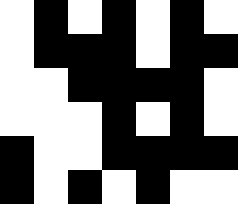[["white", "black", "white", "black", "white", "black", "white"], ["white", "black", "black", "black", "white", "black", "black"], ["white", "white", "black", "black", "black", "black", "white"], ["white", "white", "white", "black", "white", "black", "white"], ["black", "white", "white", "black", "black", "black", "black"], ["black", "white", "black", "white", "black", "white", "white"]]